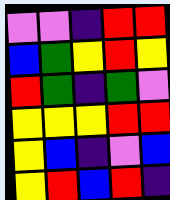[["violet", "violet", "indigo", "red", "red"], ["blue", "green", "yellow", "red", "yellow"], ["red", "green", "indigo", "green", "violet"], ["yellow", "yellow", "yellow", "red", "red"], ["yellow", "blue", "indigo", "violet", "blue"], ["yellow", "red", "blue", "red", "indigo"]]